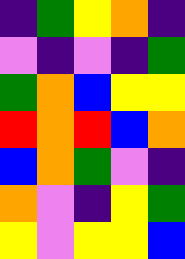[["indigo", "green", "yellow", "orange", "indigo"], ["violet", "indigo", "violet", "indigo", "green"], ["green", "orange", "blue", "yellow", "yellow"], ["red", "orange", "red", "blue", "orange"], ["blue", "orange", "green", "violet", "indigo"], ["orange", "violet", "indigo", "yellow", "green"], ["yellow", "violet", "yellow", "yellow", "blue"]]